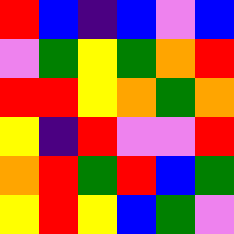[["red", "blue", "indigo", "blue", "violet", "blue"], ["violet", "green", "yellow", "green", "orange", "red"], ["red", "red", "yellow", "orange", "green", "orange"], ["yellow", "indigo", "red", "violet", "violet", "red"], ["orange", "red", "green", "red", "blue", "green"], ["yellow", "red", "yellow", "blue", "green", "violet"]]